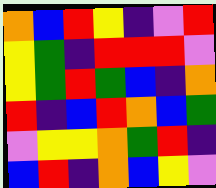[["orange", "blue", "red", "yellow", "indigo", "violet", "red"], ["yellow", "green", "indigo", "red", "red", "red", "violet"], ["yellow", "green", "red", "green", "blue", "indigo", "orange"], ["red", "indigo", "blue", "red", "orange", "blue", "green"], ["violet", "yellow", "yellow", "orange", "green", "red", "indigo"], ["blue", "red", "indigo", "orange", "blue", "yellow", "violet"]]